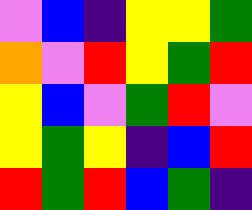[["violet", "blue", "indigo", "yellow", "yellow", "green"], ["orange", "violet", "red", "yellow", "green", "red"], ["yellow", "blue", "violet", "green", "red", "violet"], ["yellow", "green", "yellow", "indigo", "blue", "red"], ["red", "green", "red", "blue", "green", "indigo"]]